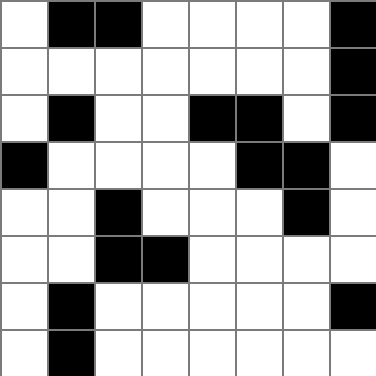[["white", "black", "black", "white", "white", "white", "white", "black"], ["white", "white", "white", "white", "white", "white", "white", "black"], ["white", "black", "white", "white", "black", "black", "white", "black"], ["black", "white", "white", "white", "white", "black", "black", "white"], ["white", "white", "black", "white", "white", "white", "black", "white"], ["white", "white", "black", "black", "white", "white", "white", "white"], ["white", "black", "white", "white", "white", "white", "white", "black"], ["white", "black", "white", "white", "white", "white", "white", "white"]]